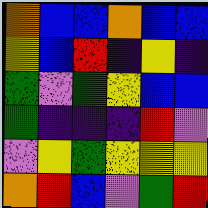[["orange", "blue", "blue", "orange", "blue", "blue"], ["yellow", "blue", "red", "indigo", "yellow", "indigo"], ["green", "violet", "green", "yellow", "blue", "blue"], ["green", "indigo", "indigo", "indigo", "red", "violet"], ["violet", "yellow", "green", "yellow", "yellow", "yellow"], ["orange", "red", "blue", "violet", "green", "red"]]